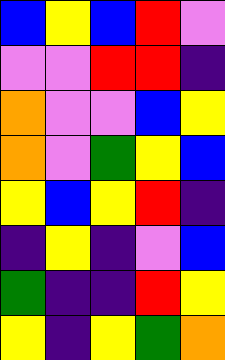[["blue", "yellow", "blue", "red", "violet"], ["violet", "violet", "red", "red", "indigo"], ["orange", "violet", "violet", "blue", "yellow"], ["orange", "violet", "green", "yellow", "blue"], ["yellow", "blue", "yellow", "red", "indigo"], ["indigo", "yellow", "indigo", "violet", "blue"], ["green", "indigo", "indigo", "red", "yellow"], ["yellow", "indigo", "yellow", "green", "orange"]]